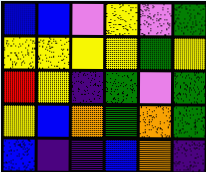[["blue", "blue", "violet", "yellow", "violet", "green"], ["yellow", "yellow", "yellow", "yellow", "green", "yellow"], ["red", "yellow", "indigo", "green", "violet", "green"], ["yellow", "blue", "orange", "green", "orange", "green"], ["blue", "indigo", "indigo", "blue", "orange", "indigo"]]